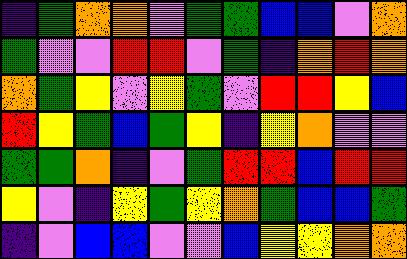[["indigo", "green", "orange", "orange", "violet", "green", "green", "blue", "blue", "violet", "orange"], ["green", "violet", "violet", "red", "red", "violet", "green", "indigo", "orange", "red", "orange"], ["orange", "green", "yellow", "violet", "yellow", "green", "violet", "red", "red", "yellow", "blue"], ["red", "yellow", "green", "blue", "green", "yellow", "indigo", "yellow", "orange", "violet", "violet"], ["green", "green", "orange", "indigo", "violet", "green", "red", "red", "blue", "red", "red"], ["yellow", "violet", "indigo", "yellow", "green", "yellow", "orange", "green", "blue", "blue", "green"], ["indigo", "violet", "blue", "blue", "violet", "violet", "blue", "yellow", "yellow", "orange", "orange"]]